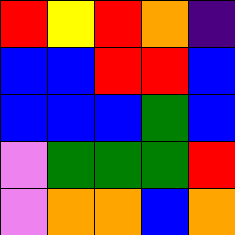[["red", "yellow", "red", "orange", "indigo"], ["blue", "blue", "red", "red", "blue"], ["blue", "blue", "blue", "green", "blue"], ["violet", "green", "green", "green", "red"], ["violet", "orange", "orange", "blue", "orange"]]